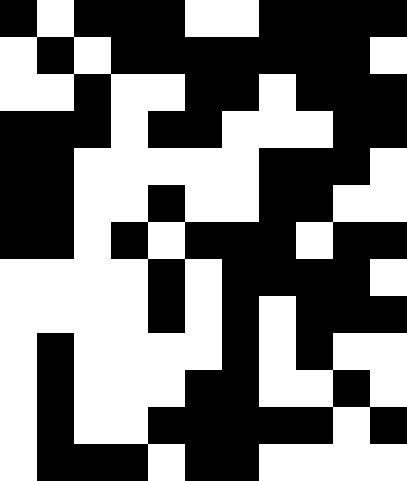[["black", "white", "black", "black", "black", "white", "white", "black", "black", "black", "black"], ["white", "black", "white", "black", "black", "black", "black", "black", "black", "black", "white"], ["white", "white", "black", "white", "white", "black", "black", "white", "black", "black", "black"], ["black", "black", "black", "white", "black", "black", "white", "white", "white", "black", "black"], ["black", "black", "white", "white", "white", "white", "white", "black", "black", "black", "white"], ["black", "black", "white", "white", "black", "white", "white", "black", "black", "white", "white"], ["black", "black", "white", "black", "white", "black", "black", "black", "white", "black", "black"], ["white", "white", "white", "white", "black", "white", "black", "black", "black", "black", "white"], ["white", "white", "white", "white", "black", "white", "black", "white", "black", "black", "black"], ["white", "black", "white", "white", "white", "white", "black", "white", "black", "white", "white"], ["white", "black", "white", "white", "white", "black", "black", "white", "white", "black", "white"], ["white", "black", "white", "white", "black", "black", "black", "black", "black", "white", "black"], ["white", "black", "black", "black", "white", "black", "black", "white", "white", "white", "white"]]